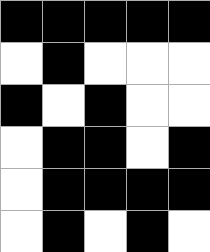[["black", "black", "black", "black", "black"], ["white", "black", "white", "white", "white"], ["black", "white", "black", "white", "white"], ["white", "black", "black", "white", "black"], ["white", "black", "black", "black", "black"], ["white", "black", "white", "black", "white"]]